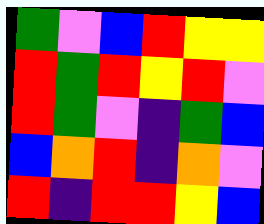[["green", "violet", "blue", "red", "yellow", "yellow"], ["red", "green", "red", "yellow", "red", "violet"], ["red", "green", "violet", "indigo", "green", "blue"], ["blue", "orange", "red", "indigo", "orange", "violet"], ["red", "indigo", "red", "red", "yellow", "blue"]]